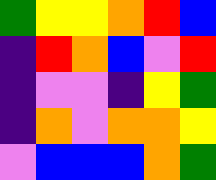[["green", "yellow", "yellow", "orange", "red", "blue"], ["indigo", "red", "orange", "blue", "violet", "red"], ["indigo", "violet", "violet", "indigo", "yellow", "green"], ["indigo", "orange", "violet", "orange", "orange", "yellow"], ["violet", "blue", "blue", "blue", "orange", "green"]]